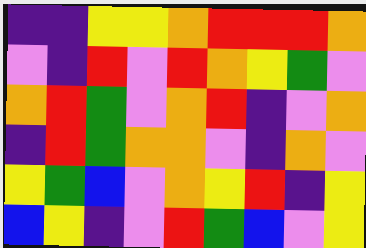[["indigo", "indigo", "yellow", "yellow", "orange", "red", "red", "red", "orange"], ["violet", "indigo", "red", "violet", "red", "orange", "yellow", "green", "violet"], ["orange", "red", "green", "violet", "orange", "red", "indigo", "violet", "orange"], ["indigo", "red", "green", "orange", "orange", "violet", "indigo", "orange", "violet"], ["yellow", "green", "blue", "violet", "orange", "yellow", "red", "indigo", "yellow"], ["blue", "yellow", "indigo", "violet", "red", "green", "blue", "violet", "yellow"]]